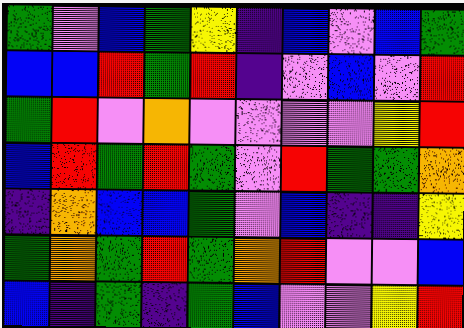[["green", "violet", "blue", "green", "yellow", "indigo", "blue", "violet", "blue", "green"], ["blue", "blue", "red", "green", "red", "indigo", "violet", "blue", "violet", "red"], ["green", "red", "violet", "orange", "violet", "violet", "violet", "violet", "yellow", "red"], ["blue", "red", "green", "red", "green", "violet", "red", "green", "green", "orange"], ["indigo", "orange", "blue", "blue", "green", "violet", "blue", "indigo", "indigo", "yellow"], ["green", "orange", "green", "red", "green", "orange", "red", "violet", "violet", "blue"], ["blue", "indigo", "green", "indigo", "green", "blue", "violet", "violet", "yellow", "red"]]